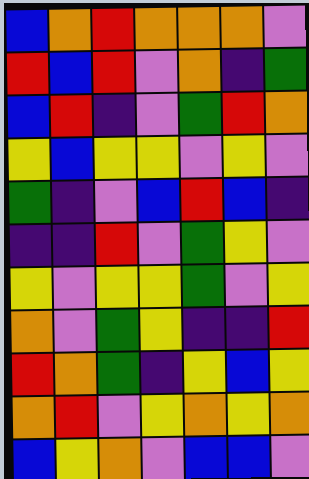[["blue", "orange", "red", "orange", "orange", "orange", "violet"], ["red", "blue", "red", "violet", "orange", "indigo", "green"], ["blue", "red", "indigo", "violet", "green", "red", "orange"], ["yellow", "blue", "yellow", "yellow", "violet", "yellow", "violet"], ["green", "indigo", "violet", "blue", "red", "blue", "indigo"], ["indigo", "indigo", "red", "violet", "green", "yellow", "violet"], ["yellow", "violet", "yellow", "yellow", "green", "violet", "yellow"], ["orange", "violet", "green", "yellow", "indigo", "indigo", "red"], ["red", "orange", "green", "indigo", "yellow", "blue", "yellow"], ["orange", "red", "violet", "yellow", "orange", "yellow", "orange"], ["blue", "yellow", "orange", "violet", "blue", "blue", "violet"]]